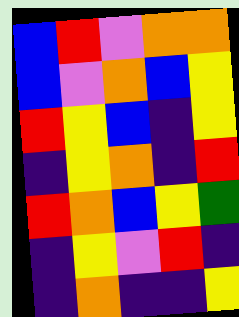[["blue", "red", "violet", "orange", "orange"], ["blue", "violet", "orange", "blue", "yellow"], ["red", "yellow", "blue", "indigo", "yellow"], ["indigo", "yellow", "orange", "indigo", "red"], ["red", "orange", "blue", "yellow", "green"], ["indigo", "yellow", "violet", "red", "indigo"], ["indigo", "orange", "indigo", "indigo", "yellow"]]